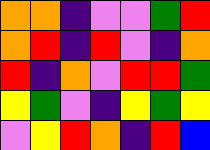[["orange", "orange", "indigo", "violet", "violet", "green", "red"], ["orange", "red", "indigo", "red", "violet", "indigo", "orange"], ["red", "indigo", "orange", "violet", "red", "red", "green"], ["yellow", "green", "violet", "indigo", "yellow", "green", "yellow"], ["violet", "yellow", "red", "orange", "indigo", "red", "blue"]]